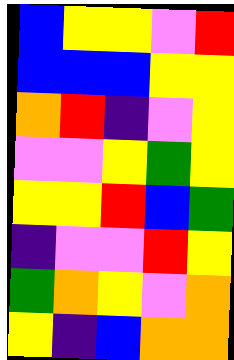[["blue", "yellow", "yellow", "violet", "red"], ["blue", "blue", "blue", "yellow", "yellow"], ["orange", "red", "indigo", "violet", "yellow"], ["violet", "violet", "yellow", "green", "yellow"], ["yellow", "yellow", "red", "blue", "green"], ["indigo", "violet", "violet", "red", "yellow"], ["green", "orange", "yellow", "violet", "orange"], ["yellow", "indigo", "blue", "orange", "orange"]]